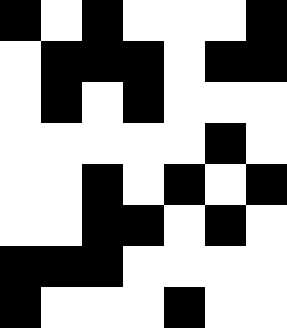[["black", "white", "black", "white", "white", "white", "black"], ["white", "black", "black", "black", "white", "black", "black"], ["white", "black", "white", "black", "white", "white", "white"], ["white", "white", "white", "white", "white", "black", "white"], ["white", "white", "black", "white", "black", "white", "black"], ["white", "white", "black", "black", "white", "black", "white"], ["black", "black", "black", "white", "white", "white", "white"], ["black", "white", "white", "white", "black", "white", "white"]]